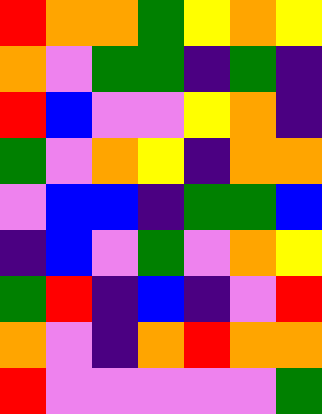[["red", "orange", "orange", "green", "yellow", "orange", "yellow"], ["orange", "violet", "green", "green", "indigo", "green", "indigo"], ["red", "blue", "violet", "violet", "yellow", "orange", "indigo"], ["green", "violet", "orange", "yellow", "indigo", "orange", "orange"], ["violet", "blue", "blue", "indigo", "green", "green", "blue"], ["indigo", "blue", "violet", "green", "violet", "orange", "yellow"], ["green", "red", "indigo", "blue", "indigo", "violet", "red"], ["orange", "violet", "indigo", "orange", "red", "orange", "orange"], ["red", "violet", "violet", "violet", "violet", "violet", "green"]]